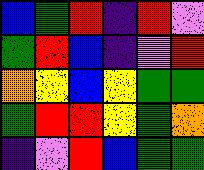[["blue", "green", "red", "indigo", "red", "violet"], ["green", "red", "blue", "indigo", "violet", "red"], ["orange", "yellow", "blue", "yellow", "green", "green"], ["green", "red", "red", "yellow", "green", "orange"], ["indigo", "violet", "red", "blue", "green", "green"]]